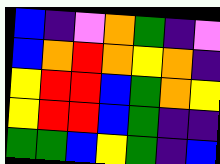[["blue", "indigo", "violet", "orange", "green", "indigo", "violet"], ["blue", "orange", "red", "orange", "yellow", "orange", "indigo"], ["yellow", "red", "red", "blue", "green", "orange", "yellow"], ["yellow", "red", "red", "blue", "green", "indigo", "indigo"], ["green", "green", "blue", "yellow", "green", "indigo", "blue"]]